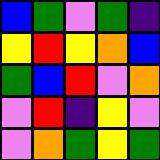[["blue", "green", "violet", "green", "indigo"], ["yellow", "red", "yellow", "orange", "blue"], ["green", "blue", "red", "violet", "orange"], ["violet", "red", "indigo", "yellow", "violet"], ["violet", "orange", "green", "yellow", "green"]]